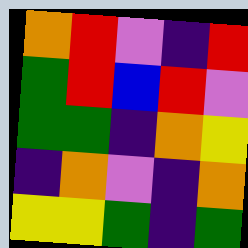[["orange", "red", "violet", "indigo", "red"], ["green", "red", "blue", "red", "violet"], ["green", "green", "indigo", "orange", "yellow"], ["indigo", "orange", "violet", "indigo", "orange"], ["yellow", "yellow", "green", "indigo", "green"]]